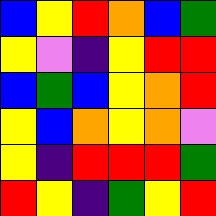[["blue", "yellow", "red", "orange", "blue", "green"], ["yellow", "violet", "indigo", "yellow", "red", "red"], ["blue", "green", "blue", "yellow", "orange", "red"], ["yellow", "blue", "orange", "yellow", "orange", "violet"], ["yellow", "indigo", "red", "red", "red", "green"], ["red", "yellow", "indigo", "green", "yellow", "red"]]